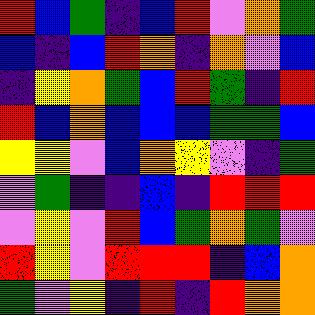[["red", "blue", "green", "indigo", "blue", "red", "violet", "orange", "green"], ["blue", "indigo", "blue", "red", "orange", "indigo", "orange", "violet", "blue"], ["indigo", "yellow", "orange", "green", "blue", "red", "green", "indigo", "red"], ["red", "blue", "orange", "blue", "blue", "blue", "green", "green", "blue"], ["yellow", "yellow", "violet", "blue", "orange", "yellow", "violet", "indigo", "green"], ["violet", "green", "indigo", "indigo", "blue", "indigo", "red", "red", "red"], ["violet", "yellow", "violet", "red", "blue", "green", "orange", "green", "violet"], ["red", "yellow", "violet", "red", "red", "red", "indigo", "blue", "orange"], ["green", "violet", "yellow", "indigo", "red", "indigo", "red", "orange", "orange"]]